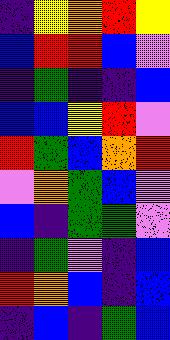[["indigo", "yellow", "orange", "red", "yellow"], ["blue", "red", "red", "blue", "violet"], ["indigo", "green", "indigo", "indigo", "blue"], ["blue", "blue", "yellow", "red", "violet"], ["red", "green", "blue", "orange", "red"], ["violet", "orange", "green", "blue", "violet"], ["blue", "indigo", "green", "green", "violet"], ["indigo", "green", "violet", "indigo", "blue"], ["red", "orange", "blue", "indigo", "blue"], ["indigo", "blue", "indigo", "green", "blue"]]